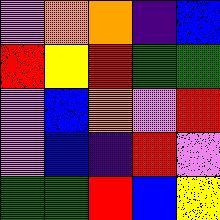[["violet", "orange", "orange", "indigo", "blue"], ["red", "yellow", "red", "green", "green"], ["violet", "blue", "orange", "violet", "red"], ["violet", "blue", "indigo", "red", "violet"], ["green", "green", "red", "blue", "yellow"]]